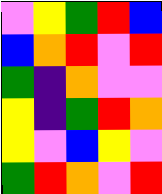[["violet", "yellow", "green", "red", "blue"], ["blue", "orange", "red", "violet", "red"], ["green", "indigo", "orange", "violet", "violet"], ["yellow", "indigo", "green", "red", "orange"], ["yellow", "violet", "blue", "yellow", "violet"], ["green", "red", "orange", "violet", "red"]]